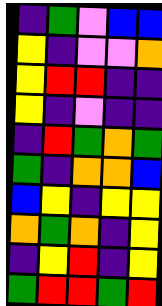[["indigo", "green", "violet", "blue", "blue"], ["yellow", "indigo", "violet", "violet", "orange"], ["yellow", "red", "red", "indigo", "indigo"], ["yellow", "indigo", "violet", "indigo", "indigo"], ["indigo", "red", "green", "orange", "green"], ["green", "indigo", "orange", "orange", "blue"], ["blue", "yellow", "indigo", "yellow", "yellow"], ["orange", "green", "orange", "indigo", "yellow"], ["indigo", "yellow", "red", "indigo", "yellow"], ["green", "red", "red", "green", "red"]]